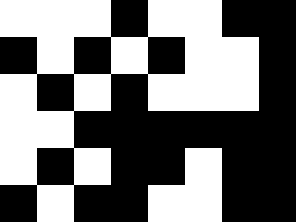[["white", "white", "white", "black", "white", "white", "black", "black"], ["black", "white", "black", "white", "black", "white", "white", "black"], ["white", "black", "white", "black", "white", "white", "white", "black"], ["white", "white", "black", "black", "black", "black", "black", "black"], ["white", "black", "white", "black", "black", "white", "black", "black"], ["black", "white", "black", "black", "white", "white", "black", "black"]]